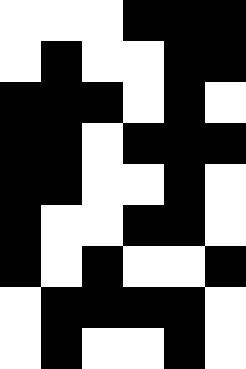[["white", "white", "white", "black", "black", "black"], ["white", "black", "white", "white", "black", "black"], ["black", "black", "black", "white", "black", "white"], ["black", "black", "white", "black", "black", "black"], ["black", "black", "white", "white", "black", "white"], ["black", "white", "white", "black", "black", "white"], ["black", "white", "black", "white", "white", "black"], ["white", "black", "black", "black", "black", "white"], ["white", "black", "white", "white", "black", "white"]]